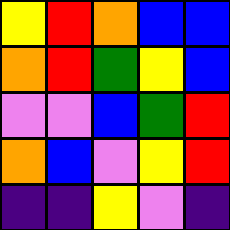[["yellow", "red", "orange", "blue", "blue"], ["orange", "red", "green", "yellow", "blue"], ["violet", "violet", "blue", "green", "red"], ["orange", "blue", "violet", "yellow", "red"], ["indigo", "indigo", "yellow", "violet", "indigo"]]